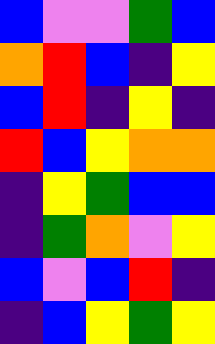[["blue", "violet", "violet", "green", "blue"], ["orange", "red", "blue", "indigo", "yellow"], ["blue", "red", "indigo", "yellow", "indigo"], ["red", "blue", "yellow", "orange", "orange"], ["indigo", "yellow", "green", "blue", "blue"], ["indigo", "green", "orange", "violet", "yellow"], ["blue", "violet", "blue", "red", "indigo"], ["indigo", "blue", "yellow", "green", "yellow"]]